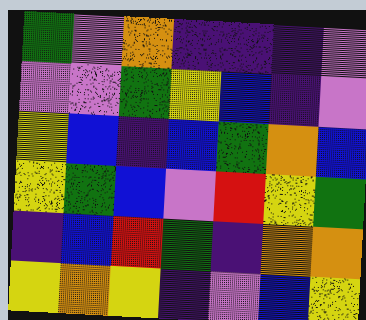[["green", "violet", "orange", "indigo", "indigo", "indigo", "violet"], ["violet", "violet", "green", "yellow", "blue", "indigo", "violet"], ["yellow", "blue", "indigo", "blue", "green", "orange", "blue"], ["yellow", "green", "blue", "violet", "red", "yellow", "green"], ["indigo", "blue", "red", "green", "indigo", "orange", "orange"], ["yellow", "orange", "yellow", "indigo", "violet", "blue", "yellow"]]